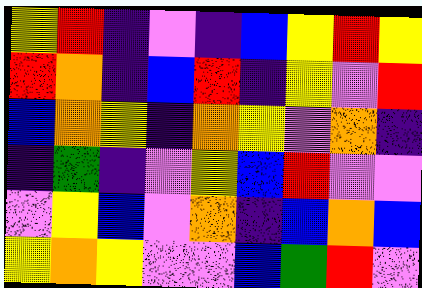[["yellow", "red", "indigo", "violet", "indigo", "blue", "yellow", "red", "yellow"], ["red", "orange", "indigo", "blue", "red", "indigo", "yellow", "violet", "red"], ["blue", "orange", "yellow", "indigo", "orange", "yellow", "violet", "orange", "indigo"], ["indigo", "green", "indigo", "violet", "yellow", "blue", "red", "violet", "violet"], ["violet", "yellow", "blue", "violet", "orange", "indigo", "blue", "orange", "blue"], ["yellow", "orange", "yellow", "violet", "violet", "blue", "green", "red", "violet"]]